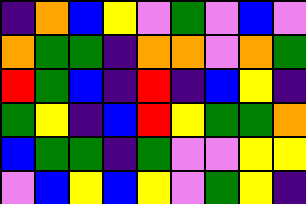[["indigo", "orange", "blue", "yellow", "violet", "green", "violet", "blue", "violet"], ["orange", "green", "green", "indigo", "orange", "orange", "violet", "orange", "green"], ["red", "green", "blue", "indigo", "red", "indigo", "blue", "yellow", "indigo"], ["green", "yellow", "indigo", "blue", "red", "yellow", "green", "green", "orange"], ["blue", "green", "green", "indigo", "green", "violet", "violet", "yellow", "yellow"], ["violet", "blue", "yellow", "blue", "yellow", "violet", "green", "yellow", "indigo"]]